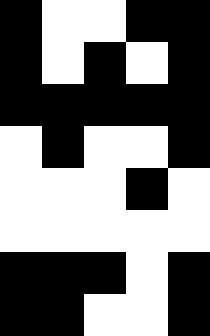[["black", "white", "white", "black", "black"], ["black", "white", "black", "white", "black"], ["black", "black", "black", "black", "black"], ["white", "black", "white", "white", "black"], ["white", "white", "white", "black", "white"], ["white", "white", "white", "white", "white"], ["black", "black", "black", "white", "black"], ["black", "black", "white", "white", "black"]]